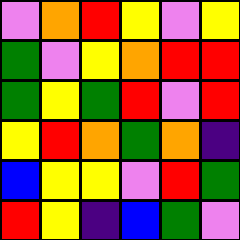[["violet", "orange", "red", "yellow", "violet", "yellow"], ["green", "violet", "yellow", "orange", "red", "red"], ["green", "yellow", "green", "red", "violet", "red"], ["yellow", "red", "orange", "green", "orange", "indigo"], ["blue", "yellow", "yellow", "violet", "red", "green"], ["red", "yellow", "indigo", "blue", "green", "violet"]]